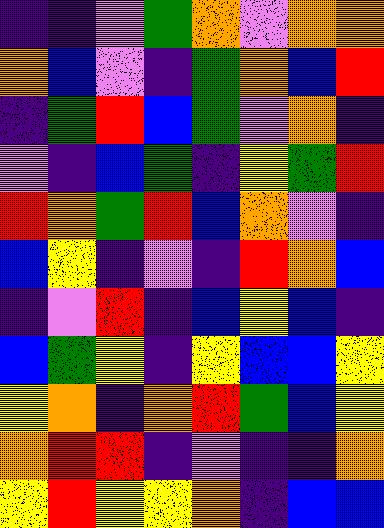[["indigo", "indigo", "violet", "green", "orange", "violet", "orange", "orange"], ["orange", "blue", "violet", "indigo", "green", "orange", "blue", "red"], ["indigo", "green", "red", "blue", "green", "violet", "orange", "indigo"], ["violet", "indigo", "blue", "green", "indigo", "yellow", "green", "red"], ["red", "orange", "green", "red", "blue", "orange", "violet", "indigo"], ["blue", "yellow", "indigo", "violet", "indigo", "red", "orange", "blue"], ["indigo", "violet", "red", "indigo", "blue", "yellow", "blue", "indigo"], ["blue", "green", "yellow", "indigo", "yellow", "blue", "blue", "yellow"], ["yellow", "orange", "indigo", "orange", "red", "green", "blue", "yellow"], ["orange", "red", "red", "indigo", "violet", "indigo", "indigo", "orange"], ["yellow", "red", "yellow", "yellow", "orange", "indigo", "blue", "blue"]]